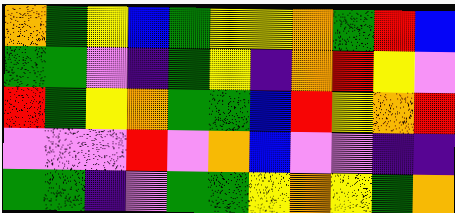[["orange", "green", "yellow", "blue", "green", "yellow", "yellow", "orange", "green", "red", "blue"], ["green", "green", "violet", "indigo", "green", "yellow", "indigo", "orange", "red", "yellow", "violet"], ["red", "green", "yellow", "orange", "green", "green", "blue", "red", "yellow", "orange", "red"], ["violet", "violet", "violet", "red", "violet", "orange", "blue", "violet", "violet", "indigo", "indigo"], ["green", "green", "indigo", "violet", "green", "green", "yellow", "orange", "yellow", "green", "orange"]]